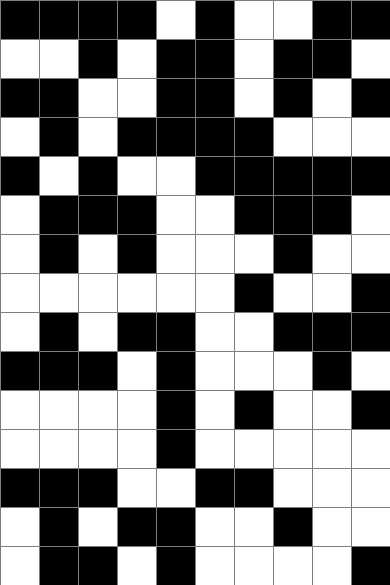[["black", "black", "black", "black", "white", "black", "white", "white", "black", "black"], ["white", "white", "black", "white", "black", "black", "white", "black", "black", "white"], ["black", "black", "white", "white", "black", "black", "white", "black", "white", "black"], ["white", "black", "white", "black", "black", "black", "black", "white", "white", "white"], ["black", "white", "black", "white", "white", "black", "black", "black", "black", "black"], ["white", "black", "black", "black", "white", "white", "black", "black", "black", "white"], ["white", "black", "white", "black", "white", "white", "white", "black", "white", "white"], ["white", "white", "white", "white", "white", "white", "black", "white", "white", "black"], ["white", "black", "white", "black", "black", "white", "white", "black", "black", "black"], ["black", "black", "black", "white", "black", "white", "white", "white", "black", "white"], ["white", "white", "white", "white", "black", "white", "black", "white", "white", "black"], ["white", "white", "white", "white", "black", "white", "white", "white", "white", "white"], ["black", "black", "black", "white", "white", "black", "black", "white", "white", "white"], ["white", "black", "white", "black", "black", "white", "white", "black", "white", "white"], ["white", "black", "black", "white", "black", "white", "white", "white", "white", "black"]]